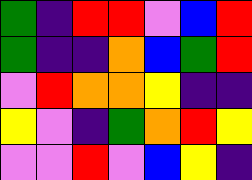[["green", "indigo", "red", "red", "violet", "blue", "red"], ["green", "indigo", "indigo", "orange", "blue", "green", "red"], ["violet", "red", "orange", "orange", "yellow", "indigo", "indigo"], ["yellow", "violet", "indigo", "green", "orange", "red", "yellow"], ["violet", "violet", "red", "violet", "blue", "yellow", "indigo"]]